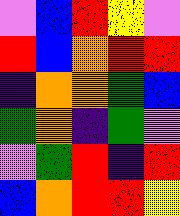[["violet", "blue", "red", "yellow", "violet"], ["red", "blue", "orange", "red", "red"], ["indigo", "orange", "orange", "green", "blue"], ["green", "orange", "indigo", "green", "violet"], ["violet", "green", "red", "indigo", "red"], ["blue", "orange", "red", "red", "yellow"]]